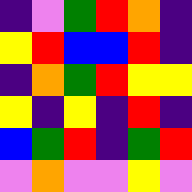[["indigo", "violet", "green", "red", "orange", "indigo"], ["yellow", "red", "blue", "blue", "red", "indigo"], ["indigo", "orange", "green", "red", "yellow", "yellow"], ["yellow", "indigo", "yellow", "indigo", "red", "indigo"], ["blue", "green", "red", "indigo", "green", "red"], ["violet", "orange", "violet", "violet", "yellow", "violet"]]